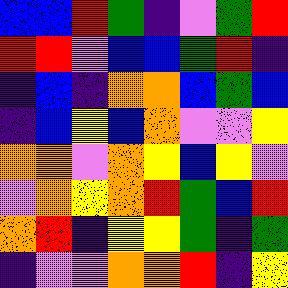[["blue", "blue", "red", "green", "indigo", "violet", "green", "red"], ["red", "red", "violet", "blue", "blue", "green", "red", "indigo"], ["indigo", "blue", "indigo", "orange", "orange", "blue", "green", "blue"], ["indigo", "blue", "yellow", "blue", "orange", "violet", "violet", "yellow"], ["orange", "orange", "violet", "orange", "yellow", "blue", "yellow", "violet"], ["violet", "orange", "yellow", "orange", "red", "green", "blue", "red"], ["orange", "red", "indigo", "yellow", "yellow", "green", "indigo", "green"], ["indigo", "violet", "violet", "orange", "orange", "red", "indigo", "yellow"]]